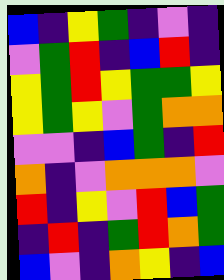[["blue", "indigo", "yellow", "green", "indigo", "violet", "indigo"], ["violet", "green", "red", "indigo", "blue", "red", "indigo"], ["yellow", "green", "red", "yellow", "green", "green", "yellow"], ["yellow", "green", "yellow", "violet", "green", "orange", "orange"], ["violet", "violet", "indigo", "blue", "green", "indigo", "red"], ["orange", "indigo", "violet", "orange", "orange", "orange", "violet"], ["red", "indigo", "yellow", "violet", "red", "blue", "green"], ["indigo", "red", "indigo", "green", "red", "orange", "green"], ["blue", "violet", "indigo", "orange", "yellow", "indigo", "blue"]]